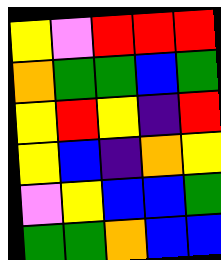[["yellow", "violet", "red", "red", "red"], ["orange", "green", "green", "blue", "green"], ["yellow", "red", "yellow", "indigo", "red"], ["yellow", "blue", "indigo", "orange", "yellow"], ["violet", "yellow", "blue", "blue", "green"], ["green", "green", "orange", "blue", "blue"]]